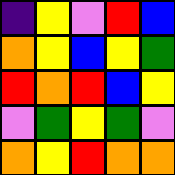[["indigo", "yellow", "violet", "red", "blue"], ["orange", "yellow", "blue", "yellow", "green"], ["red", "orange", "red", "blue", "yellow"], ["violet", "green", "yellow", "green", "violet"], ["orange", "yellow", "red", "orange", "orange"]]